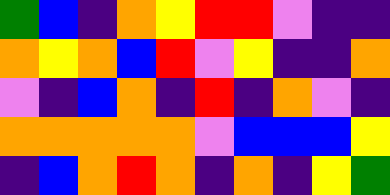[["green", "blue", "indigo", "orange", "yellow", "red", "red", "violet", "indigo", "indigo"], ["orange", "yellow", "orange", "blue", "red", "violet", "yellow", "indigo", "indigo", "orange"], ["violet", "indigo", "blue", "orange", "indigo", "red", "indigo", "orange", "violet", "indigo"], ["orange", "orange", "orange", "orange", "orange", "violet", "blue", "blue", "blue", "yellow"], ["indigo", "blue", "orange", "red", "orange", "indigo", "orange", "indigo", "yellow", "green"]]